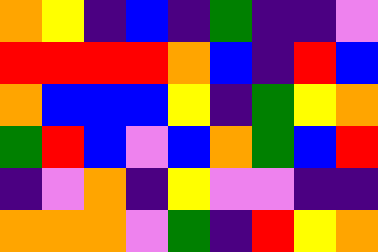[["orange", "yellow", "indigo", "blue", "indigo", "green", "indigo", "indigo", "violet"], ["red", "red", "red", "red", "orange", "blue", "indigo", "red", "blue"], ["orange", "blue", "blue", "blue", "yellow", "indigo", "green", "yellow", "orange"], ["green", "red", "blue", "violet", "blue", "orange", "green", "blue", "red"], ["indigo", "violet", "orange", "indigo", "yellow", "violet", "violet", "indigo", "indigo"], ["orange", "orange", "orange", "violet", "green", "indigo", "red", "yellow", "orange"]]